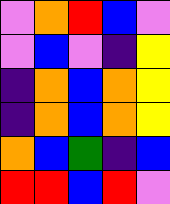[["violet", "orange", "red", "blue", "violet"], ["violet", "blue", "violet", "indigo", "yellow"], ["indigo", "orange", "blue", "orange", "yellow"], ["indigo", "orange", "blue", "orange", "yellow"], ["orange", "blue", "green", "indigo", "blue"], ["red", "red", "blue", "red", "violet"]]